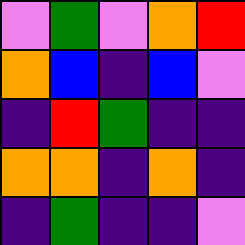[["violet", "green", "violet", "orange", "red"], ["orange", "blue", "indigo", "blue", "violet"], ["indigo", "red", "green", "indigo", "indigo"], ["orange", "orange", "indigo", "orange", "indigo"], ["indigo", "green", "indigo", "indigo", "violet"]]